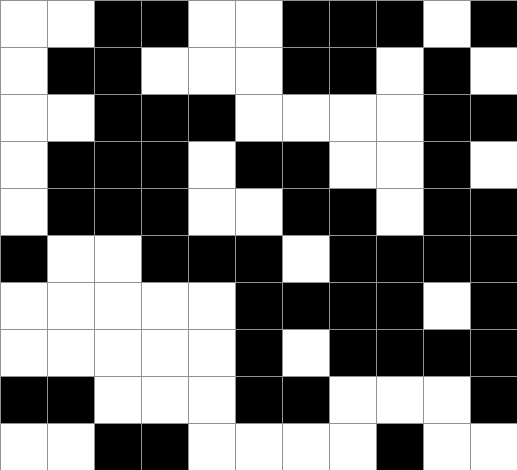[["white", "white", "black", "black", "white", "white", "black", "black", "black", "white", "black"], ["white", "black", "black", "white", "white", "white", "black", "black", "white", "black", "white"], ["white", "white", "black", "black", "black", "white", "white", "white", "white", "black", "black"], ["white", "black", "black", "black", "white", "black", "black", "white", "white", "black", "white"], ["white", "black", "black", "black", "white", "white", "black", "black", "white", "black", "black"], ["black", "white", "white", "black", "black", "black", "white", "black", "black", "black", "black"], ["white", "white", "white", "white", "white", "black", "black", "black", "black", "white", "black"], ["white", "white", "white", "white", "white", "black", "white", "black", "black", "black", "black"], ["black", "black", "white", "white", "white", "black", "black", "white", "white", "white", "black"], ["white", "white", "black", "black", "white", "white", "white", "white", "black", "white", "white"]]